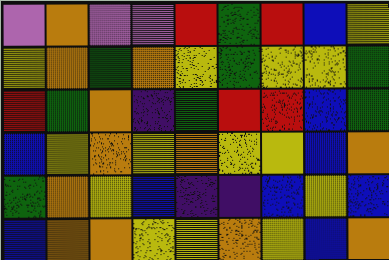[["violet", "orange", "violet", "violet", "red", "green", "red", "blue", "yellow"], ["yellow", "orange", "green", "orange", "yellow", "green", "yellow", "yellow", "green"], ["red", "green", "orange", "indigo", "green", "red", "red", "blue", "green"], ["blue", "yellow", "orange", "yellow", "orange", "yellow", "yellow", "blue", "orange"], ["green", "orange", "yellow", "blue", "indigo", "indigo", "blue", "yellow", "blue"], ["blue", "orange", "orange", "yellow", "yellow", "orange", "yellow", "blue", "orange"]]